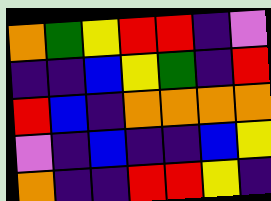[["orange", "green", "yellow", "red", "red", "indigo", "violet"], ["indigo", "indigo", "blue", "yellow", "green", "indigo", "red"], ["red", "blue", "indigo", "orange", "orange", "orange", "orange"], ["violet", "indigo", "blue", "indigo", "indigo", "blue", "yellow"], ["orange", "indigo", "indigo", "red", "red", "yellow", "indigo"]]